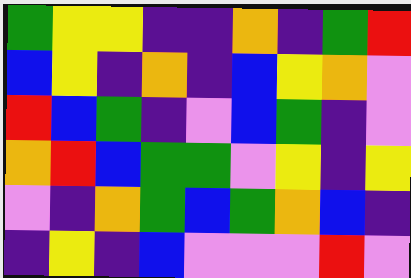[["green", "yellow", "yellow", "indigo", "indigo", "orange", "indigo", "green", "red"], ["blue", "yellow", "indigo", "orange", "indigo", "blue", "yellow", "orange", "violet"], ["red", "blue", "green", "indigo", "violet", "blue", "green", "indigo", "violet"], ["orange", "red", "blue", "green", "green", "violet", "yellow", "indigo", "yellow"], ["violet", "indigo", "orange", "green", "blue", "green", "orange", "blue", "indigo"], ["indigo", "yellow", "indigo", "blue", "violet", "violet", "violet", "red", "violet"]]